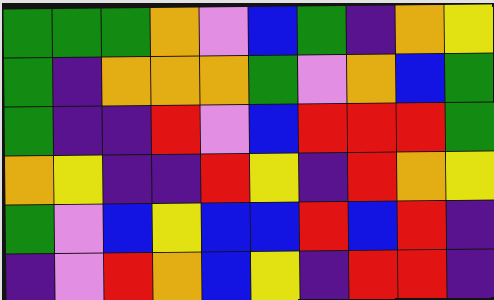[["green", "green", "green", "orange", "violet", "blue", "green", "indigo", "orange", "yellow"], ["green", "indigo", "orange", "orange", "orange", "green", "violet", "orange", "blue", "green"], ["green", "indigo", "indigo", "red", "violet", "blue", "red", "red", "red", "green"], ["orange", "yellow", "indigo", "indigo", "red", "yellow", "indigo", "red", "orange", "yellow"], ["green", "violet", "blue", "yellow", "blue", "blue", "red", "blue", "red", "indigo"], ["indigo", "violet", "red", "orange", "blue", "yellow", "indigo", "red", "red", "indigo"]]